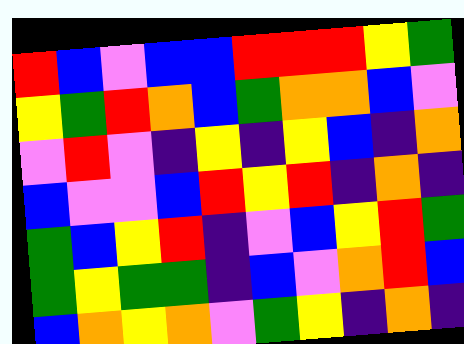[["red", "blue", "violet", "blue", "blue", "red", "red", "red", "yellow", "green"], ["yellow", "green", "red", "orange", "blue", "green", "orange", "orange", "blue", "violet"], ["violet", "red", "violet", "indigo", "yellow", "indigo", "yellow", "blue", "indigo", "orange"], ["blue", "violet", "violet", "blue", "red", "yellow", "red", "indigo", "orange", "indigo"], ["green", "blue", "yellow", "red", "indigo", "violet", "blue", "yellow", "red", "green"], ["green", "yellow", "green", "green", "indigo", "blue", "violet", "orange", "red", "blue"], ["blue", "orange", "yellow", "orange", "violet", "green", "yellow", "indigo", "orange", "indigo"]]